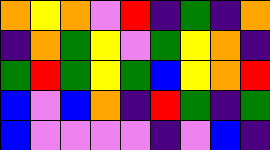[["orange", "yellow", "orange", "violet", "red", "indigo", "green", "indigo", "orange"], ["indigo", "orange", "green", "yellow", "violet", "green", "yellow", "orange", "indigo"], ["green", "red", "green", "yellow", "green", "blue", "yellow", "orange", "red"], ["blue", "violet", "blue", "orange", "indigo", "red", "green", "indigo", "green"], ["blue", "violet", "violet", "violet", "violet", "indigo", "violet", "blue", "indigo"]]